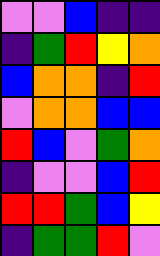[["violet", "violet", "blue", "indigo", "indigo"], ["indigo", "green", "red", "yellow", "orange"], ["blue", "orange", "orange", "indigo", "red"], ["violet", "orange", "orange", "blue", "blue"], ["red", "blue", "violet", "green", "orange"], ["indigo", "violet", "violet", "blue", "red"], ["red", "red", "green", "blue", "yellow"], ["indigo", "green", "green", "red", "violet"]]